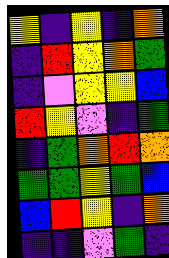[["yellow", "indigo", "yellow", "indigo", "orange"], ["indigo", "red", "yellow", "orange", "green"], ["indigo", "violet", "yellow", "yellow", "blue"], ["red", "yellow", "violet", "indigo", "green"], ["indigo", "green", "orange", "red", "orange"], ["green", "green", "yellow", "green", "blue"], ["blue", "red", "yellow", "indigo", "orange"], ["indigo", "indigo", "violet", "green", "indigo"]]